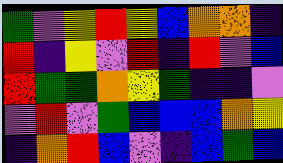[["green", "violet", "yellow", "red", "yellow", "blue", "orange", "orange", "indigo"], ["red", "indigo", "yellow", "violet", "red", "indigo", "red", "violet", "blue"], ["red", "green", "green", "orange", "yellow", "green", "indigo", "indigo", "violet"], ["violet", "red", "violet", "green", "blue", "blue", "blue", "orange", "yellow"], ["indigo", "orange", "red", "blue", "violet", "indigo", "blue", "green", "blue"]]